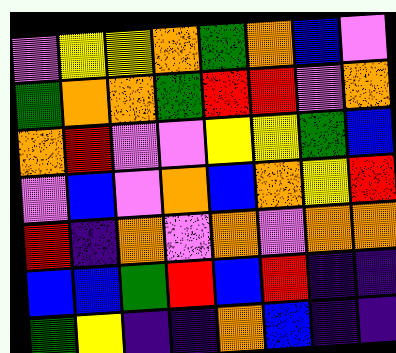[["violet", "yellow", "yellow", "orange", "green", "orange", "blue", "violet"], ["green", "orange", "orange", "green", "red", "red", "violet", "orange"], ["orange", "red", "violet", "violet", "yellow", "yellow", "green", "blue"], ["violet", "blue", "violet", "orange", "blue", "orange", "yellow", "red"], ["red", "indigo", "orange", "violet", "orange", "violet", "orange", "orange"], ["blue", "blue", "green", "red", "blue", "red", "indigo", "indigo"], ["green", "yellow", "indigo", "indigo", "orange", "blue", "indigo", "indigo"]]